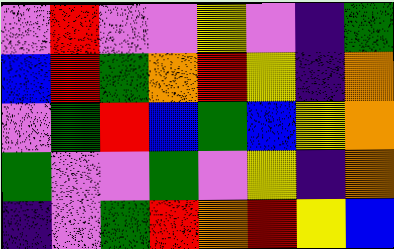[["violet", "red", "violet", "violet", "yellow", "violet", "indigo", "green"], ["blue", "red", "green", "orange", "red", "yellow", "indigo", "orange"], ["violet", "green", "red", "blue", "green", "blue", "yellow", "orange"], ["green", "violet", "violet", "green", "violet", "yellow", "indigo", "orange"], ["indigo", "violet", "green", "red", "orange", "red", "yellow", "blue"]]